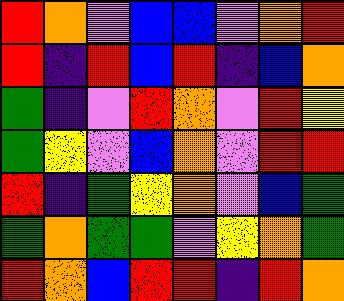[["red", "orange", "violet", "blue", "blue", "violet", "orange", "red"], ["red", "indigo", "red", "blue", "red", "indigo", "blue", "orange"], ["green", "indigo", "violet", "red", "orange", "violet", "red", "yellow"], ["green", "yellow", "violet", "blue", "orange", "violet", "red", "red"], ["red", "indigo", "green", "yellow", "orange", "violet", "blue", "green"], ["green", "orange", "green", "green", "violet", "yellow", "orange", "green"], ["red", "orange", "blue", "red", "red", "indigo", "red", "orange"]]